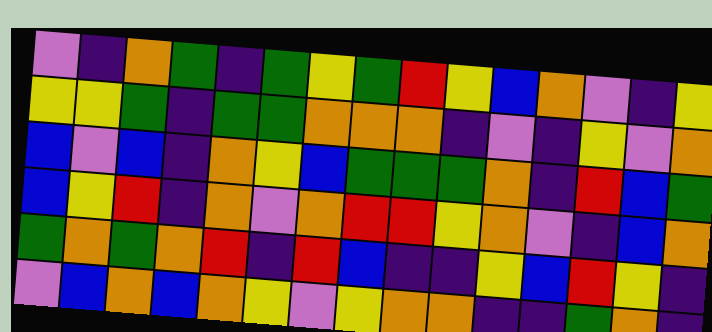[["violet", "indigo", "orange", "green", "indigo", "green", "yellow", "green", "red", "yellow", "blue", "orange", "violet", "indigo", "yellow"], ["yellow", "yellow", "green", "indigo", "green", "green", "orange", "orange", "orange", "indigo", "violet", "indigo", "yellow", "violet", "orange"], ["blue", "violet", "blue", "indigo", "orange", "yellow", "blue", "green", "green", "green", "orange", "indigo", "red", "blue", "green"], ["blue", "yellow", "red", "indigo", "orange", "violet", "orange", "red", "red", "yellow", "orange", "violet", "indigo", "blue", "orange"], ["green", "orange", "green", "orange", "red", "indigo", "red", "blue", "indigo", "indigo", "yellow", "blue", "red", "yellow", "indigo"], ["violet", "blue", "orange", "blue", "orange", "yellow", "violet", "yellow", "orange", "orange", "indigo", "indigo", "green", "orange", "indigo"]]